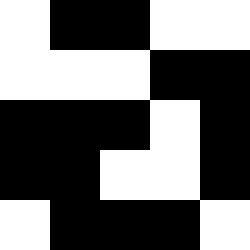[["white", "black", "black", "white", "white"], ["white", "white", "white", "black", "black"], ["black", "black", "black", "white", "black"], ["black", "black", "white", "white", "black"], ["white", "black", "black", "black", "white"]]